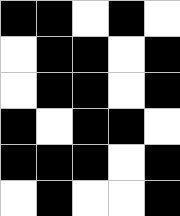[["black", "black", "white", "black", "white"], ["white", "black", "black", "white", "black"], ["white", "black", "black", "white", "black"], ["black", "white", "black", "black", "white"], ["black", "black", "black", "white", "black"], ["white", "black", "white", "white", "black"]]